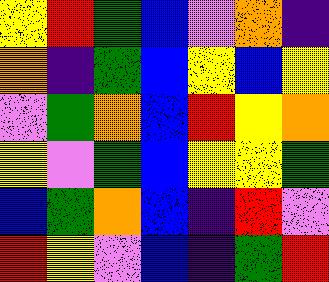[["yellow", "red", "green", "blue", "violet", "orange", "indigo"], ["orange", "indigo", "green", "blue", "yellow", "blue", "yellow"], ["violet", "green", "orange", "blue", "red", "yellow", "orange"], ["yellow", "violet", "green", "blue", "yellow", "yellow", "green"], ["blue", "green", "orange", "blue", "indigo", "red", "violet"], ["red", "yellow", "violet", "blue", "indigo", "green", "red"]]